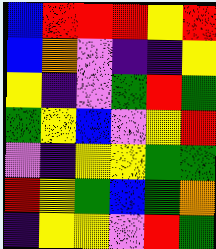[["blue", "red", "red", "red", "yellow", "red"], ["blue", "orange", "violet", "indigo", "indigo", "yellow"], ["yellow", "indigo", "violet", "green", "red", "green"], ["green", "yellow", "blue", "violet", "yellow", "red"], ["violet", "indigo", "yellow", "yellow", "green", "green"], ["red", "yellow", "green", "blue", "green", "orange"], ["indigo", "yellow", "yellow", "violet", "red", "green"]]